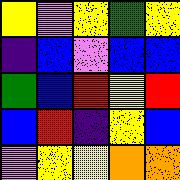[["yellow", "violet", "yellow", "green", "yellow"], ["indigo", "blue", "violet", "blue", "blue"], ["green", "blue", "red", "yellow", "red"], ["blue", "red", "indigo", "yellow", "blue"], ["violet", "yellow", "yellow", "orange", "orange"]]